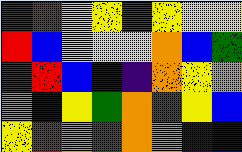[["green", "red", "yellow", "yellow", "green", "yellow", "yellow", "yellow"], ["red", "blue", "yellow", "yellow", "yellow", "orange", "blue", "green"], ["green", "red", "blue", "indigo", "indigo", "orange", "yellow", "orange"], ["violet", "blue", "yellow", "green", "orange", "green", "yellow", "blue"], ["yellow", "red", "orange", "green", "orange", "orange", "indigo", "blue"]]